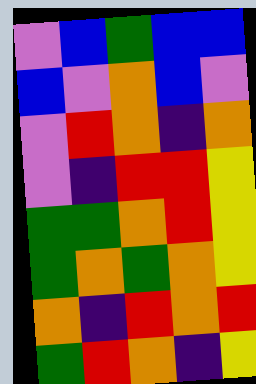[["violet", "blue", "green", "blue", "blue"], ["blue", "violet", "orange", "blue", "violet"], ["violet", "red", "orange", "indigo", "orange"], ["violet", "indigo", "red", "red", "yellow"], ["green", "green", "orange", "red", "yellow"], ["green", "orange", "green", "orange", "yellow"], ["orange", "indigo", "red", "orange", "red"], ["green", "red", "orange", "indigo", "yellow"]]